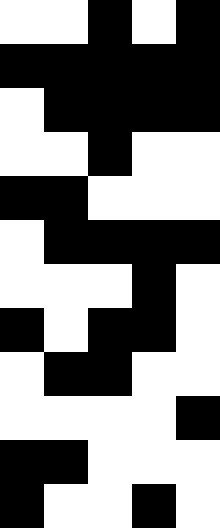[["white", "white", "black", "white", "black"], ["black", "black", "black", "black", "black"], ["white", "black", "black", "black", "black"], ["white", "white", "black", "white", "white"], ["black", "black", "white", "white", "white"], ["white", "black", "black", "black", "black"], ["white", "white", "white", "black", "white"], ["black", "white", "black", "black", "white"], ["white", "black", "black", "white", "white"], ["white", "white", "white", "white", "black"], ["black", "black", "white", "white", "white"], ["black", "white", "white", "black", "white"]]